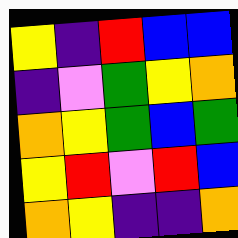[["yellow", "indigo", "red", "blue", "blue"], ["indigo", "violet", "green", "yellow", "orange"], ["orange", "yellow", "green", "blue", "green"], ["yellow", "red", "violet", "red", "blue"], ["orange", "yellow", "indigo", "indigo", "orange"]]